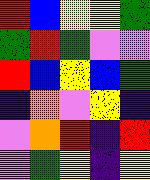[["red", "blue", "yellow", "yellow", "green"], ["green", "red", "green", "violet", "violet"], ["red", "blue", "yellow", "blue", "green"], ["indigo", "orange", "violet", "yellow", "indigo"], ["violet", "orange", "red", "indigo", "red"], ["violet", "green", "yellow", "indigo", "yellow"]]